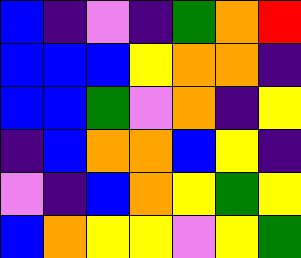[["blue", "indigo", "violet", "indigo", "green", "orange", "red"], ["blue", "blue", "blue", "yellow", "orange", "orange", "indigo"], ["blue", "blue", "green", "violet", "orange", "indigo", "yellow"], ["indigo", "blue", "orange", "orange", "blue", "yellow", "indigo"], ["violet", "indigo", "blue", "orange", "yellow", "green", "yellow"], ["blue", "orange", "yellow", "yellow", "violet", "yellow", "green"]]